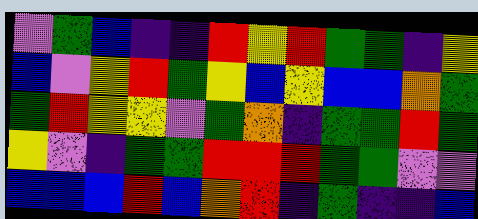[["violet", "green", "blue", "indigo", "indigo", "red", "yellow", "red", "green", "green", "indigo", "yellow"], ["blue", "violet", "yellow", "red", "green", "yellow", "blue", "yellow", "blue", "blue", "orange", "green"], ["green", "red", "yellow", "yellow", "violet", "green", "orange", "indigo", "green", "green", "red", "green"], ["yellow", "violet", "indigo", "green", "green", "red", "red", "red", "green", "green", "violet", "violet"], ["blue", "blue", "blue", "red", "blue", "orange", "red", "indigo", "green", "indigo", "indigo", "blue"]]